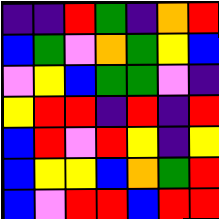[["indigo", "indigo", "red", "green", "indigo", "orange", "red"], ["blue", "green", "violet", "orange", "green", "yellow", "blue"], ["violet", "yellow", "blue", "green", "green", "violet", "indigo"], ["yellow", "red", "red", "indigo", "red", "indigo", "red"], ["blue", "red", "violet", "red", "yellow", "indigo", "yellow"], ["blue", "yellow", "yellow", "blue", "orange", "green", "red"], ["blue", "violet", "red", "red", "blue", "red", "red"]]